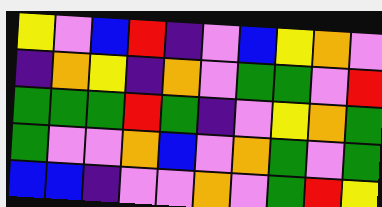[["yellow", "violet", "blue", "red", "indigo", "violet", "blue", "yellow", "orange", "violet"], ["indigo", "orange", "yellow", "indigo", "orange", "violet", "green", "green", "violet", "red"], ["green", "green", "green", "red", "green", "indigo", "violet", "yellow", "orange", "green"], ["green", "violet", "violet", "orange", "blue", "violet", "orange", "green", "violet", "green"], ["blue", "blue", "indigo", "violet", "violet", "orange", "violet", "green", "red", "yellow"]]